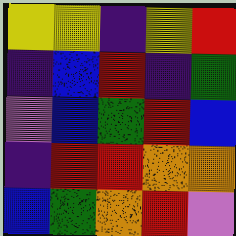[["yellow", "yellow", "indigo", "yellow", "red"], ["indigo", "blue", "red", "indigo", "green"], ["violet", "blue", "green", "red", "blue"], ["indigo", "red", "red", "orange", "orange"], ["blue", "green", "orange", "red", "violet"]]